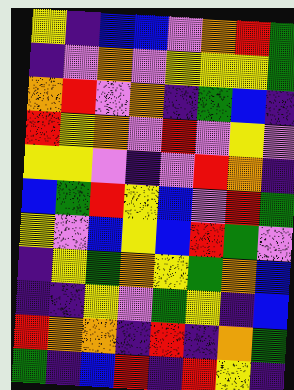[["yellow", "indigo", "blue", "blue", "violet", "orange", "red", "green"], ["indigo", "violet", "orange", "violet", "yellow", "yellow", "yellow", "green"], ["orange", "red", "violet", "orange", "indigo", "green", "blue", "indigo"], ["red", "yellow", "orange", "violet", "red", "violet", "yellow", "violet"], ["yellow", "yellow", "violet", "indigo", "violet", "red", "orange", "indigo"], ["blue", "green", "red", "yellow", "blue", "violet", "red", "green"], ["yellow", "violet", "blue", "yellow", "blue", "red", "green", "violet"], ["indigo", "yellow", "green", "orange", "yellow", "green", "orange", "blue"], ["indigo", "indigo", "yellow", "violet", "green", "yellow", "indigo", "blue"], ["red", "orange", "orange", "indigo", "red", "indigo", "orange", "green"], ["green", "indigo", "blue", "red", "indigo", "red", "yellow", "indigo"]]